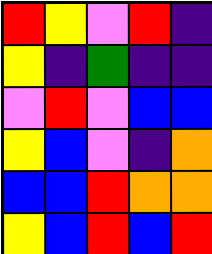[["red", "yellow", "violet", "red", "indigo"], ["yellow", "indigo", "green", "indigo", "indigo"], ["violet", "red", "violet", "blue", "blue"], ["yellow", "blue", "violet", "indigo", "orange"], ["blue", "blue", "red", "orange", "orange"], ["yellow", "blue", "red", "blue", "red"]]